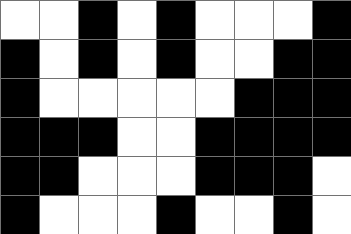[["white", "white", "black", "white", "black", "white", "white", "white", "black"], ["black", "white", "black", "white", "black", "white", "white", "black", "black"], ["black", "white", "white", "white", "white", "white", "black", "black", "black"], ["black", "black", "black", "white", "white", "black", "black", "black", "black"], ["black", "black", "white", "white", "white", "black", "black", "black", "white"], ["black", "white", "white", "white", "black", "white", "white", "black", "white"]]